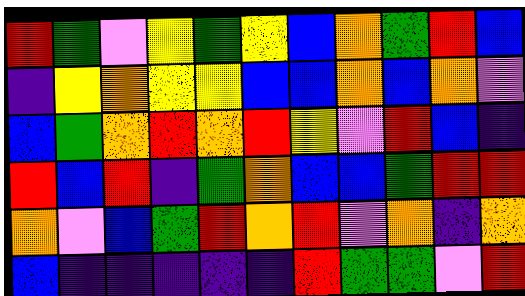[["red", "green", "violet", "yellow", "green", "yellow", "blue", "orange", "green", "red", "blue"], ["indigo", "yellow", "orange", "yellow", "yellow", "blue", "blue", "orange", "blue", "orange", "violet"], ["blue", "green", "orange", "red", "orange", "red", "yellow", "violet", "red", "blue", "indigo"], ["red", "blue", "red", "indigo", "green", "orange", "blue", "blue", "green", "red", "red"], ["orange", "violet", "blue", "green", "red", "orange", "red", "violet", "orange", "indigo", "orange"], ["blue", "indigo", "indigo", "indigo", "indigo", "indigo", "red", "green", "green", "violet", "red"]]